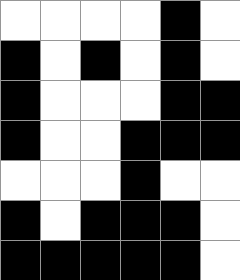[["white", "white", "white", "white", "black", "white"], ["black", "white", "black", "white", "black", "white"], ["black", "white", "white", "white", "black", "black"], ["black", "white", "white", "black", "black", "black"], ["white", "white", "white", "black", "white", "white"], ["black", "white", "black", "black", "black", "white"], ["black", "black", "black", "black", "black", "white"]]